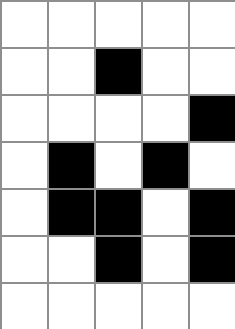[["white", "white", "white", "white", "white"], ["white", "white", "black", "white", "white"], ["white", "white", "white", "white", "black"], ["white", "black", "white", "black", "white"], ["white", "black", "black", "white", "black"], ["white", "white", "black", "white", "black"], ["white", "white", "white", "white", "white"]]